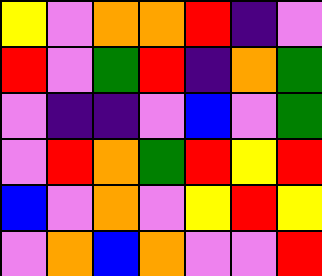[["yellow", "violet", "orange", "orange", "red", "indigo", "violet"], ["red", "violet", "green", "red", "indigo", "orange", "green"], ["violet", "indigo", "indigo", "violet", "blue", "violet", "green"], ["violet", "red", "orange", "green", "red", "yellow", "red"], ["blue", "violet", "orange", "violet", "yellow", "red", "yellow"], ["violet", "orange", "blue", "orange", "violet", "violet", "red"]]